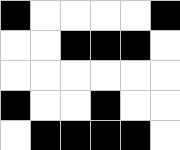[["black", "white", "white", "white", "white", "black"], ["white", "white", "black", "black", "black", "white"], ["white", "white", "white", "white", "white", "white"], ["black", "white", "white", "black", "white", "white"], ["white", "black", "black", "black", "black", "white"]]